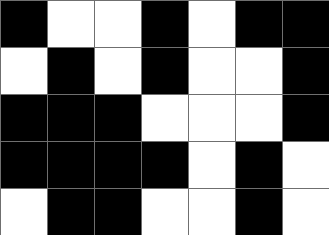[["black", "white", "white", "black", "white", "black", "black"], ["white", "black", "white", "black", "white", "white", "black"], ["black", "black", "black", "white", "white", "white", "black"], ["black", "black", "black", "black", "white", "black", "white"], ["white", "black", "black", "white", "white", "black", "white"]]